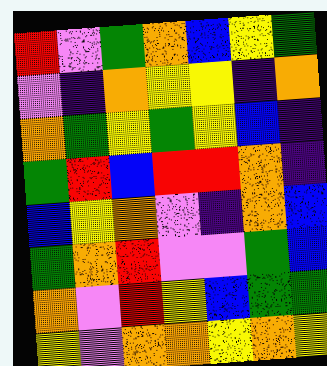[["red", "violet", "green", "orange", "blue", "yellow", "green"], ["violet", "indigo", "orange", "yellow", "yellow", "indigo", "orange"], ["orange", "green", "yellow", "green", "yellow", "blue", "indigo"], ["green", "red", "blue", "red", "red", "orange", "indigo"], ["blue", "yellow", "orange", "violet", "indigo", "orange", "blue"], ["green", "orange", "red", "violet", "violet", "green", "blue"], ["orange", "violet", "red", "yellow", "blue", "green", "green"], ["yellow", "violet", "orange", "orange", "yellow", "orange", "yellow"]]